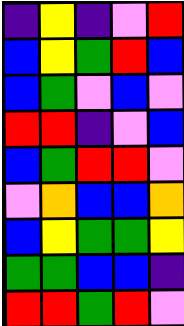[["indigo", "yellow", "indigo", "violet", "red"], ["blue", "yellow", "green", "red", "blue"], ["blue", "green", "violet", "blue", "violet"], ["red", "red", "indigo", "violet", "blue"], ["blue", "green", "red", "red", "violet"], ["violet", "orange", "blue", "blue", "orange"], ["blue", "yellow", "green", "green", "yellow"], ["green", "green", "blue", "blue", "indigo"], ["red", "red", "green", "red", "violet"]]